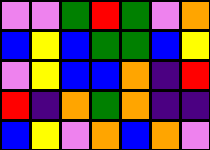[["violet", "violet", "green", "red", "green", "violet", "orange"], ["blue", "yellow", "blue", "green", "green", "blue", "yellow"], ["violet", "yellow", "blue", "blue", "orange", "indigo", "red"], ["red", "indigo", "orange", "green", "orange", "indigo", "indigo"], ["blue", "yellow", "violet", "orange", "blue", "orange", "violet"]]